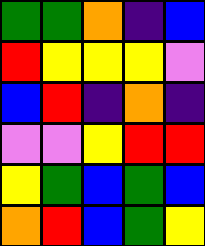[["green", "green", "orange", "indigo", "blue"], ["red", "yellow", "yellow", "yellow", "violet"], ["blue", "red", "indigo", "orange", "indigo"], ["violet", "violet", "yellow", "red", "red"], ["yellow", "green", "blue", "green", "blue"], ["orange", "red", "blue", "green", "yellow"]]